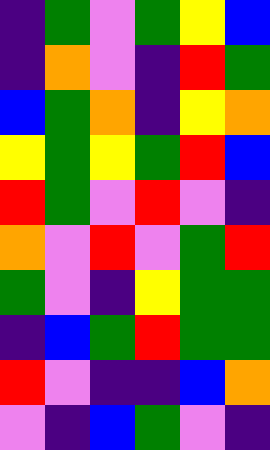[["indigo", "green", "violet", "green", "yellow", "blue"], ["indigo", "orange", "violet", "indigo", "red", "green"], ["blue", "green", "orange", "indigo", "yellow", "orange"], ["yellow", "green", "yellow", "green", "red", "blue"], ["red", "green", "violet", "red", "violet", "indigo"], ["orange", "violet", "red", "violet", "green", "red"], ["green", "violet", "indigo", "yellow", "green", "green"], ["indigo", "blue", "green", "red", "green", "green"], ["red", "violet", "indigo", "indigo", "blue", "orange"], ["violet", "indigo", "blue", "green", "violet", "indigo"]]